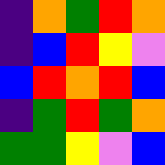[["indigo", "orange", "green", "red", "orange"], ["indigo", "blue", "red", "yellow", "violet"], ["blue", "red", "orange", "red", "blue"], ["indigo", "green", "red", "green", "orange"], ["green", "green", "yellow", "violet", "blue"]]